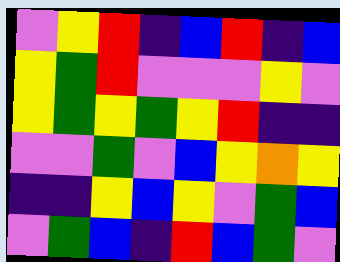[["violet", "yellow", "red", "indigo", "blue", "red", "indigo", "blue"], ["yellow", "green", "red", "violet", "violet", "violet", "yellow", "violet"], ["yellow", "green", "yellow", "green", "yellow", "red", "indigo", "indigo"], ["violet", "violet", "green", "violet", "blue", "yellow", "orange", "yellow"], ["indigo", "indigo", "yellow", "blue", "yellow", "violet", "green", "blue"], ["violet", "green", "blue", "indigo", "red", "blue", "green", "violet"]]